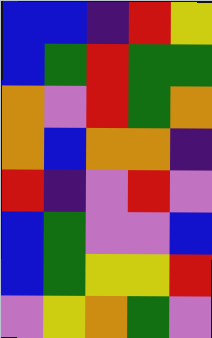[["blue", "blue", "indigo", "red", "yellow"], ["blue", "green", "red", "green", "green"], ["orange", "violet", "red", "green", "orange"], ["orange", "blue", "orange", "orange", "indigo"], ["red", "indigo", "violet", "red", "violet"], ["blue", "green", "violet", "violet", "blue"], ["blue", "green", "yellow", "yellow", "red"], ["violet", "yellow", "orange", "green", "violet"]]